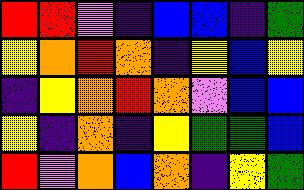[["red", "red", "violet", "indigo", "blue", "blue", "indigo", "green"], ["yellow", "orange", "red", "orange", "indigo", "yellow", "blue", "yellow"], ["indigo", "yellow", "orange", "red", "orange", "violet", "blue", "blue"], ["yellow", "indigo", "orange", "indigo", "yellow", "green", "green", "blue"], ["red", "violet", "orange", "blue", "orange", "indigo", "yellow", "green"]]